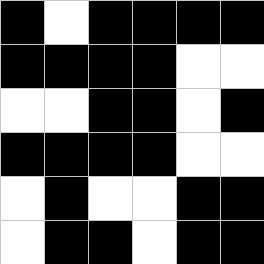[["black", "white", "black", "black", "black", "black"], ["black", "black", "black", "black", "white", "white"], ["white", "white", "black", "black", "white", "black"], ["black", "black", "black", "black", "white", "white"], ["white", "black", "white", "white", "black", "black"], ["white", "black", "black", "white", "black", "black"]]